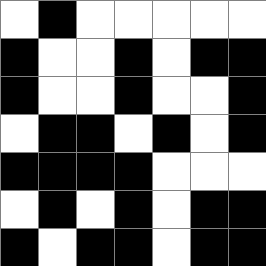[["white", "black", "white", "white", "white", "white", "white"], ["black", "white", "white", "black", "white", "black", "black"], ["black", "white", "white", "black", "white", "white", "black"], ["white", "black", "black", "white", "black", "white", "black"], ["black", "black", "black", "black", "white", "white", "white"], ["white", "black", "white", "black", "white", "black", "black"], ["black", "white", "black", "black", "white", "black", "black"]]